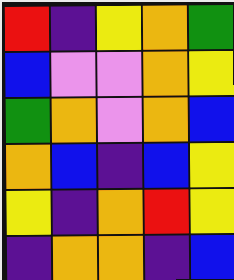[["red", "indigo", "yellow", "orange", "green"], ["blue", "violet", "violet", "orange", "yellow"], ["green", "orange", "violet", "orange", "blue"], ["orange", "blue", "indigo", "blue", "yellow"], ["yellow", "indigo", "orange", "red", "yellow"], ["indigo", "orange", "orange", "indigo", "blue"]]